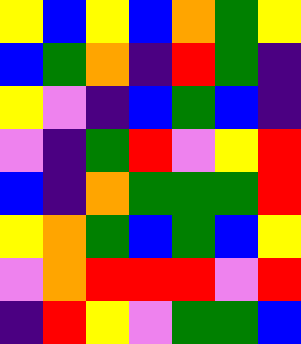[["yellow", "blue", "yellow", "blue", "orange", "green", "yellow"], ["blue", "green", "orange", "indigo", "red", "green", "indigo"], ["yellow", "violet", "indigo", "blue", "green", "blue", "indigo"], ["violet", "indigo", "green", "red", "violet", "yellow", "red"], ["blue", "indigo", "orange", "green", "green", "green", "red"], ["yellow", "orange", "green", "blue", "green", "blue", "yellow"], ["violet", "orange", "red", "red", "red", "violet", "red"], ["indigo", "red", "yellow", "violet", "green", "green", "blue"]]